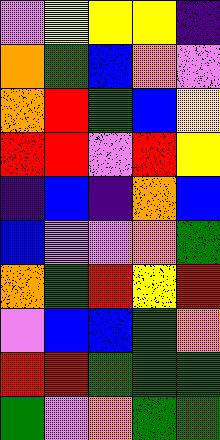[["violet", "yellow", "yellow", "yellow", "indigo"], ["orange", "green", "blue", "orange", "violet"], ["orange", "red", "green", "blue", "yellow"], ["red", "red", "violet", "red", "yellow"], ["indigo", "blue", "indigo", "orange", "blue"], ["blue", "violet", "violet", "orange", "green"], ["orange", "green", "red", "yellow", "red"], ["violet", "blue", "blue", "green", "orange"], ["red", "red", "green", "green", "green"], ["green", "violet", "orange", "green", "green"]]